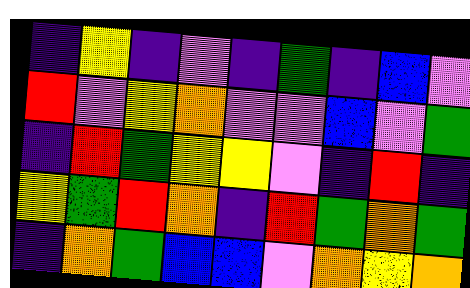[["indigo", "yellow", "indigo", "violet", "indigo", "green", "indigo", "blue", "violet"], ["red", "violet", "yellow", "orange", "violet", "violet", "blue", "violet", "green"], ["indigo", "red", "green", "yellow", "yellow", "violet", "indigo", "red", "indigo"], ["yellow", "green", "red", "orange", "indigo", "red", "green", "orange", "green"], ["indigo", "orange", "green", "blue", "blue", "violet", "orange", "yellow", "orange"]]